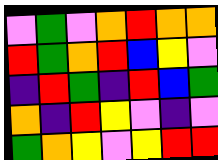[["violet", "green", "violet", "orange", "red", "orange", "orange"], ["red", "green", "orange", "red", "blue", "yellow", "violet"], ["indigo", "red", "green", "indigo", "red", "blue", "green"], ["orange", "indigo", "red", "yellow", "violet", "indigo", "violet"], ["green", "orange", "yellow", "violet", "yellow", "red", "red"]]